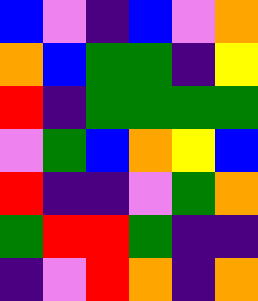[["blue", "violet", "indigo", "blue", "violet", "orange"], ["orange", "blue", "green", "green", "indigo", "yellow"], ["red", "indigo", "green", "green", "green", "green"], ["violet", "green", "blue", "orange", "yellow", "blue"], ["red", "indigo", "indigo", "violet", "green", "orange"], ["green", "red", "red", "green", "indigo", "indigo"], ["indigo", "violet", "red", "orange", "indigo", "orange"]]